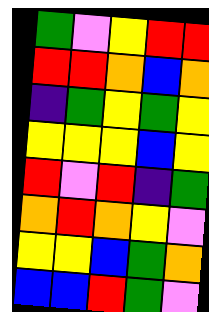[["green", "violet", "yellow", "red", "red"], ["red", "red", "orange", "blue", "orange"], ["indigo", "green", "yellow", "green", "yellow"], ["yellow", "yellow", "yellow", "blue", "yellow"], ["red", "violet", "red", "indigo", "green"], ["orange", "red", "orange", "yellow", "violet"], ["yellow", "yellow", "blue", "green", "orange"], ["blue", "blue", "red", "green", "violet"]]